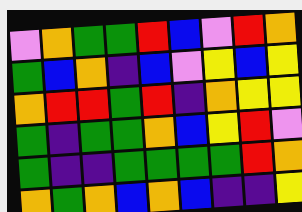[["violet", "orange", "green", "green", "red", "blue", "violet", "red", "orange"], ["green", "blue", "orange", "indigo", "blue", "violet", "yellow", "blue", "yellow"], ["orange", "red", "red", "green", "red", "indigo", "orange", "yellow", "yellow"], ["green", "indigo", "green", "green", "orange", "blue", "yellow", "red", "violet"], ["green", "indigo", "indigo", "green", "green", "green", "green", "red", "orange"], ["orange", "green", "orange", "blue", "orange", "blue", "indigo", "indigo", "yellow"]]